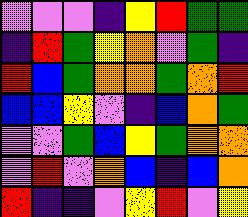[["violet", "violet", "violet", "indigo", "yellow", "red", "green", "green"], ["indigo", "red", "green", "yellow", "orange", "violet", "green", "indigo"], ["red", "blue", "green", "orange", "orange", "green", "orange", "red"], ["blue", "blue", "yellow", "violet", "indigo", "blue", "orange", "green"], ["violet", "violet", "green", "blue", "yellow", "green", "orange", "orange"], ["violet", "red", "violet", "orange", "blue", "indigo", "blue", "orange"], ["red", "indigo", "indigo", "violet", "yellow", "red", "violet", "yellow"]]